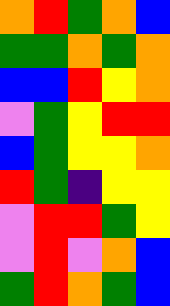[["orange", "red", "green", "orange", "blue"], ["green", "green", "orange", "green", "orange"], ["blue", "blue", "red", "yellow", "orange"], ["violet", "green", "yellow", "red", "red"], ["blue", "green", "yellow", "yellow", "orange"], ["red", "green", "indigo", "yellow", "yellow"], ["violet", "red", "red", "green", "yellow"], ["violet", "red", "violet", "orange", "blue"], ["green", "red", "orange", "green", "blue"]]